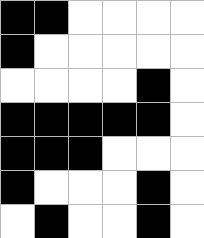[["black", "black", "white", "white", "white", "white"], ["black", "white", "white", "white", "white", "white"], ["white", "white", "white", "white", "black", "white"], ["black", "black", "black", "black", "black", "white"], ["black", "black", "black", "white", "white", "white"], ["black", "white", "white", "white", "black", "white"], ["white", "black", "white", "white", "black", "white"]]